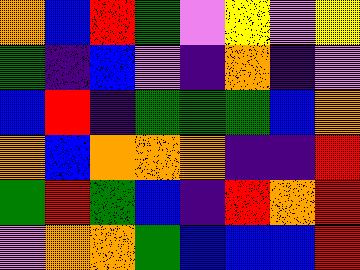[["orange", "blue", "red", "green", "violet", "yellow", "violet", "yellow"], ["green", "indigo", "blue", "violet", "indigo", "orange", "indigo", "violet"], ["blue", "red", "indigo", "green", "green", "green", "blue", "orange"], ["orange", "blue", "orange", "orange", "orange", "indigo", "indigo", "red"], ["green", "red", "green", "blue", "indigo", "red", "orange", "red"], ["violet", "orange", "orange", "green", "blue", "blue", "blue", "red"]]